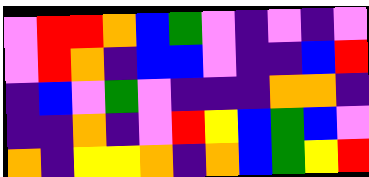[["violet", "red", "red", "orange", "blue", "green", "violet", "indigo", "violet", "indigo", "violet"], ["violet", "red", "orange", "indigo", "blue", "blue", "violet", "indigo", "indigo", "blue", "red"], ["indigo", "blue", "violet", "green", "violet", "indigo", "indigo", "indigo", "orange", "orange", "indigo"], ["indigo", "indigo", "orange", "indigo", "violet", "red", "yellow", "blue", "green", "blue", "violet"], ["orange", "indigo", "yellow", "yellow", "orange", "indigo", "orange", "blue", "green", "yellow", "red"]]